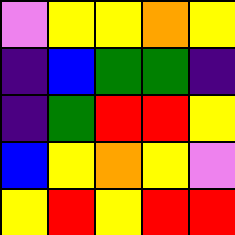[["violet", "yellow", "yellow", "orange", "yellow"], ["indigo", "blue", "green", "green", "indigo"], ["indigo", "green", "red", "red", "yellow"], ["blue", "yellow", "orange", "yellow", "violet"], ["yellow", "red", "yellow", "red", "red"]]